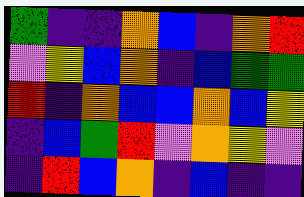[["green", "indigo", "indigo", "orange", "blue", "indigo", "orange", "red"], ["violet", "yellow", "blue", "orange", "indigo", "blue", "green", "green"], ["red", "indigo", "orange", "blue", "blue", "orange", "blue", "yellow"], ["indigo", "blue", "green", "red", "violet", "orange", "yellow", "violet"], ["indigo", "red", "blue", "orange", "indigo", "blue", "indigo", "indigo"]]